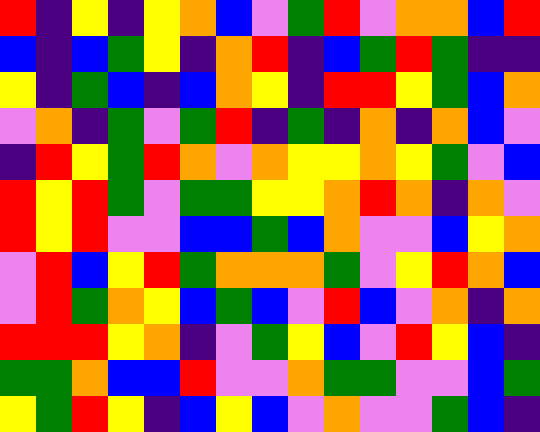[["red", "indigo", "yellow", "indigo", "yellow", "orange", "blue", "violet", "green", "red", "violet", "orange", "orange", "blue", "red"], ["blue", "indigo", "blue", "green", "yellow", "indigo", "orange", "red", "indigo", "blue", "green", "red", "green", "indigo", "indigo"], ["yellow", "indigo", "green", "blue", "indigo", "blue", "orange", "yellow", "indigo", "red", "red", "yellow", "green", "blue", "orange"], ["violet", "orange", "indigo", "green", "violet", "green", "red", "indigo", "green", "indigo", "orange", "indigo", "orange", "blue", "violet"], ["indigo", "red", "yellow", "green", "red", "orange", "violet", "orange", "yellow", "yellow", "orange", "yellow", "green", "violet", "blue"], ["red", "yellow", "red", "green", "violet", "green", "green", "yellow", "yellow", "orange", "red", "orange", "indigo", "orange", "violet"], ["red", "yellow", "red", "violet", "violet", "blue", "blue", "green", "blue", "orange", "violet", "violet", "blue", "yellow", "orange"], ["violet", "red", "blue", "yellow", "red", "green", "orange", "orange", "orange", "green", "violet", "yellow", "red", "orange", "blue"], ["violet", "red", "green", "orange", "yellow", "blue", "green", "blue", "violet", "red", "blue", "violet", "orange", "indigo", "orange"], ["red", "red", "red", "yellow", "orange", "indigo", "violet", "green", "yellow", "blue", "violet", "red", "yellow", "blue", "indigo"], ["green", "green", "orange", "blue", "blue", "red", "violet", "violet", "orange", "green", "green", "violet", "violet", "blue", "green"], ["yellow", "green", "red", "yellow", "indigo", "blue", "yellow", "blue", "violet", "orange", "violet", "violet", "green", "blue", "indigo"]]